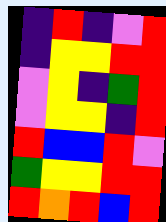[["indigo", "red", "indigo", "violet", "red"], ["indigo", "yellow", "yellow", "red", "red"], ["violet", "yellow", "indigo", "green", "red"], ["violet", "yellow", "yellow", "indigo", "red"], ["red", "blue", "blue", "red", "violet"], ["green", "yellow", "yellow", "red", "red"], ["red", "orange", "red", "blue", "red"]]